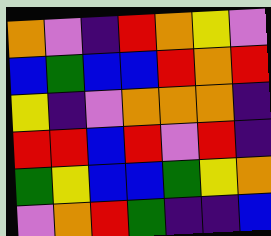[["orange", "violet", "indigo", "red", "orange", "yellow", "violet"], ["blue", "green", "blue", "blue", "red", "orange", "red"], ["yellow", "indigo", "violet", "orange", "orange", "orange", "indigo"], ["red", "red", "blue", "red", "violet", "red", "indigo"], ["green", "yellow", "blue", "blue", "green", "yellow", "orange"], ["violet", "orange", "red", "green", "indigo", "indigo", "blue"]]